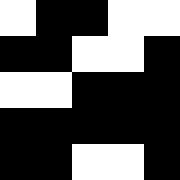[["white", "black", "black", "white", "white"], ["black", "black", "white", "white", "black"], ["white", "white", "black", "black", "black"], ["black", "black", "black", "black", "black"], ["black", "black", "white", "white", "black"]]